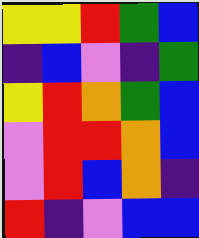[["yellow", "yellow", "red", "green", "blue"], ["indigo", "blue", "violet", "indigo", "green"], ["yellow", "red", "orange", "green", "blue"], ["violet", "red", "red", "orange", "blue"], ["violet", "red", "blue", "orange", "indigo"], ["red", "indigo", "violet", "blue", "blue"]]